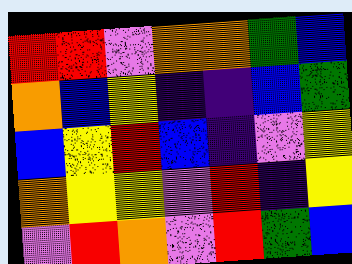[["red", "red", "violet", "orange", "orange", "green", "blue"], ["orange", "blue", "yellow", "indigo", "indigo", "blue", "green"], ["blue", "yellow", "red", "blue", "indigo", "violet", "yellow"], ["orange", "yellow", "yellow", "violet", "red", "indigo", "yellow"], ["violet", "red", "orange", "violet", "red", "green", "blue"]]